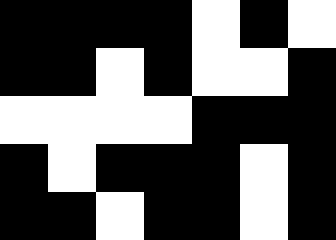[["black", "black", "black", "black", "white", "black", "white"], ["black", "black", "white", "black", "white", "white", "black"], ["white", "white", "white", "white", "black", "black", "black"], ["black", "white", "black", "black", "black", "white", "black"], ["black", "black", "white", "black", "black", "white", "black"]]